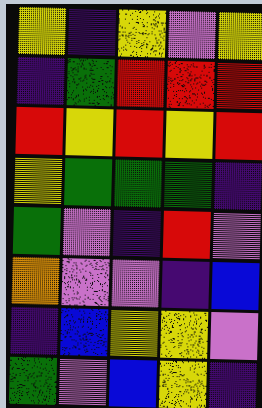[["yellow", "indigo", "yellow", "violet", "yellow"], ["indigo", "green", "red", "red", "red"], ["red", "yellow", "red", "yellow", "red"], ["yellow", "green", "green", "green", "indigo"], ["green", "violet", "indigo", "red", "violet"], ["orange", "violet", "violet", "indigo", "blue"], ["indigo", "blue", "yellow", "yellow", "violet"], ["green", "violet", "blue", "yellow", "indigo"]]